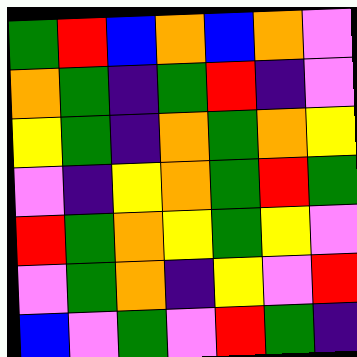[["green", "red", "blue", "orange", "blue", "orange", "violet"], ["orange", "green", "indigo", "green", "red", "indigo", "violet"], ["yellow", "green", "indigo", "orange", "green", "orange", "yellow"], ["violet", "indigo", "yellow", "orange", "green", "red", "green"], ["red", "green", "orange", "yellow", "green", "yellow", "violet"], ["violet", "green", "orange", "indigo", "yellow", "violet", "red"], ["blue", "violet", "green", "violet", "red", "green", "indigo"]]